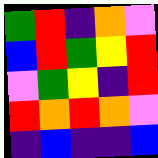[["green", "red", "indigo", "orange", "violet"], ["blue", "red", "green", "yellow", "red"], ["violet", "green", "yellow", "indigo", "red"], ["red", "orange", "red", "orange", "violet"], ["indigo", "blue", "indigo", "indigo", "blue"]]